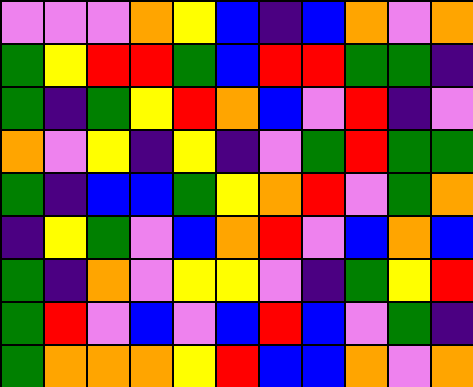[["violet", "violet", "violet", "orange", "yellow", "blue", "indigo", "blue", "orange", "violet", "orange"], ["green", "yellow", "red", "red", "green", "blue", "red", "red", "green", "green", "indigo"], ["green", "indigo", "green", "yellow", "red", "orange", "blue", "violet", "red", "indigo", "violet"], ["orange", "violet", "yellow", "indigo", "yellow", "indigo", "violet", "green", "red", "green", "green"], ["green", "indigo", "blue", "blue", "green", "yellow", "orange", "red", "violet", "green", "orange"], ["indigo", "yellow", "green", "violet", "blue", "orange", "red", "violet", "blue", "orange", "blue"], ["green", "indigo", "orange", "violet", "yellow", "yellow", "violet", "indigo", "green", "yellow", "red"], ["green", "red", "violet", "blue", "violet", "blue", "red", "blue", "violet", "green", "indigo"], ["green", "orange", "orange", "orange", "yellow", "red", "blue", "blue", "orange", "violet", "orange"]]